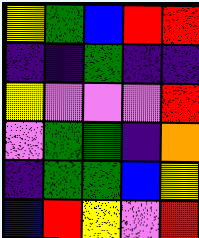[["yellow", "green", "blue", "red", "red"], ["indigo", "indigo", "green", "indigo", "indigo"], ["yellow", "violet", "violet", "violet", "red"], ["violet", "green", "green", "indigo", "orange"], ["indigo", "green", "green", "blue", "yellow"], ["blue", "red", "yellow", "violet", "red"]]